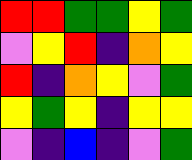[["red", "red", "green", "green", "yellow", "green"], ["violet", "yellow", "red", "indigo", "orange", "yellow"], ["red", "indigo", "orange", "yellow", "violet", "green"], ["yellow", "green", "yellow", "indigo", "yellow", "yellow"], ["violet", "indigo", "blue", "indigo", "violet", "green"]]